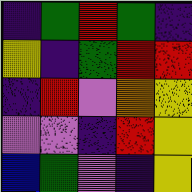[["indigo", "green", "red", "green", "indigo"], ["yellow", "indigo", "green", "red", "red"], ["indigo", "red", "violet", "orange", "yellow"], ["violet", "violet", "indigo", "red", "yellow"], ["blue", "green", "violet", "indigo", "yellow"]]